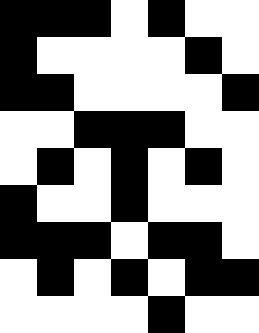[["black", "black", "black", "white", "black", "white", "white"], ["black", "white", "white", "white", "white", "black", "white"], ["black", "black", "white", "white", "white", "white", "black"], ["white", "white", "black", "black", "black", "white", "white"], ["white", "black", "white", "black", "white", "black", "white"], ["black", "white", "white", "black", "white", "white", "white"], ["black", "black", "black", "white", "black", "black", "white"], ["white", "black", "white", "black", "white", "black", "black"], ["white", "white", "white", "white", "black", "white", "white"]]